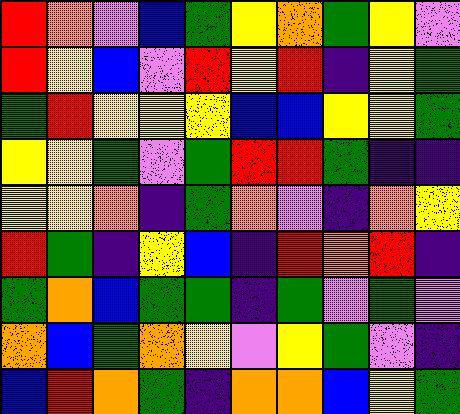[["red", "orange", "violet", "blue", "green", "yellow", "orange", "green", "yellow", "violet"], ["red", "yellow", "blue", "violet", "red", "yellow", "red", "indigo", "yellow", "green"], ["green", "red", "yellow", "yellow", "yellow", "blue", "blue", "yellow", "yellow", "green"], ["yellow", "yellow", "green", "violet", "green", "red", "red", "green", "indigo", "indigo"], ["yellow", "yellow", "orange", "indigo", "green", "orange", "violet", "indigo", "orange", "yellow"], ["red", "green", "indigo", "yellow", "blue", "indigo", "red", "orange", "red", "indigo"], ["green", "orange", "blue", "green", "green", "indigo", "green", "violet", "green", "violet"], ["orange", "blue", "green", "orange", "yellow", "violet", "yellow", "green", "violet", "indigo"], ["blue", "red", "orange", "green", "indigo", "orange", "orange", "blue", "yellow", "green"]]